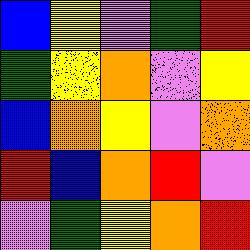[["blue", "yellow", "violet", "green", "red"], ["green", "yellow", "orange", "violet", "yellow"], ["blue", "orange", "yellow", "violet", "orange"], ["red", "blue", "orange", "red", "violet"], ["violet", "green", "yellow", "orange", "red"]]